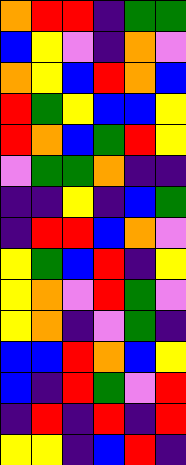[["orange", "red", "red", "indigo", "green", "green"], ["blue", "yellow", "violet", "indigo", "orange", "violet"], ["orange", "yellow", "blue", "red", "orange", "blue"], ["red", "green", "yellow", "blue", "blue", "yellow"], ["red", "orange", "blue", "green", "red", "yellow"], ["violet", "green", "green", "orange", "indigo", "indigo"], ["indigo", "indigo", "yellow", "indigo", "blue", "green"], ["indigo", "red", "red", "blue", "orange", "violet"], ["yellow", "green", "blue", "red", "indigo", "yellow"], ["yellow", "orange", "violet", "red", "green", "violet"], ["yellow", "orange", "indigo", "violet", "green", "indigo"], ["blue", "blue", "red", "orange", "blue", "yellow"], ["blue", "indigo", "red", "green", "violet", "red"], ["indigo", "red", "indigo", "red", "indigo", "red"], ["yellow", "yellow", "indigo", "blue", "red", "indigo"]]